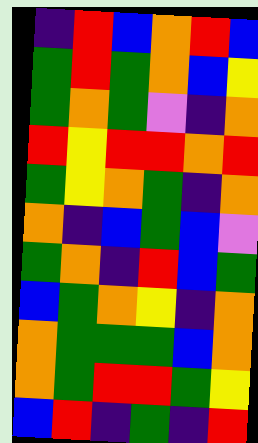[["indigo", "red", "blue", "orange", "red", "blue"], ["green", "red", "green", "orange", "blue", "yellow"], ["green", "orange", "green", "violet", "indigo", "orange"], ["red", "yellow", "red", "red", "orange", "red"], ["green", "yellow", "orange", "green", "indigo", "orange"], ["orange", "indigo", "blue", "green", "blue", "violet"], ["green", "orange", "indigo", "red", "blue", "green"], ["blue", "green", "orange", "yellow", "indigo", "orange"], ["orange", "green", "green", "green", "blue", "orange"], ["orange", "green", "red", "red", "green", "yellow"], ["blue", "red", "indigo", "green", "indigo", "red"]]